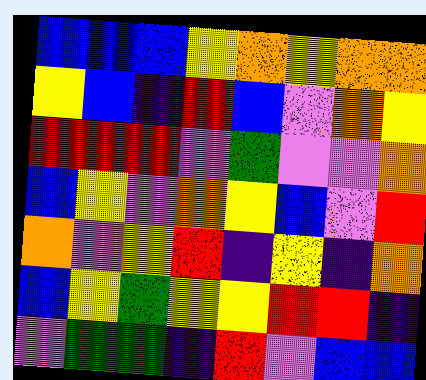[["blue", "blue", "blue", "yellow", "orange", "yellow", "orange", "orange"], ["yellow", "blue", "indigo", "red", "blue", "violet", "orange", "yellow"], ["red", "red", "red", "violet", "green", "violet", "violet", "orange"], ["blue", "yellow", "violet", "orange", "yellow", "blue", "violet", "red"], ["orange", "violet", "yellow", "red", "indigo", "yellow", "indigo", "orange"], ["blue", "yellow", "green", "yellow", "yellow", "red", "red", "indigo"], ["violet", "green", "green", "indigo", "red", "violet", "blue", "blue"]]